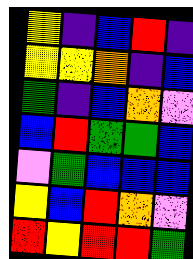[["yellow", "indigo", "blue", "red", "indigo"], ["yellow", "yellow", "orange", "indigo", "blue"], ["green", "indigo", "blue", "orange", "violet"], ["blue", "red", "green", "green", "blue"], ["violet", "green", "blue", "blue", "blue"], ["yellow", "blue", "red", "orange", "violet"], ["red", "yellow", "red", "red", "green"]]